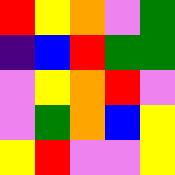[["red", "yellow", "orange", "violet", "green"], ["indigo", "blue", "red", "green", "green"], ["violet", "yellow", "orange", "red", "violet"], ["violet", "green", "orange", "blue", "yellow"], ["yellow", "red", "violet", "violet", "yellow"]]